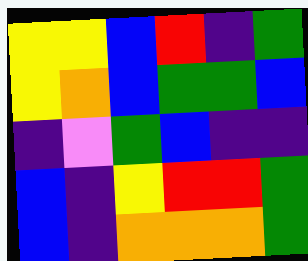[["yellow", "yellow", "blue", "red", "indigo", "green"], ["yellow", "orange", "blue", "green", "green", "blue"], ["indigo", "violet", "green", "blue", "indigo", "indigo"], ["blue", "indigo", "yellow", "red", "red", "green"], ["blue", "indigo", "orange", "orange", "orange", "green"]]